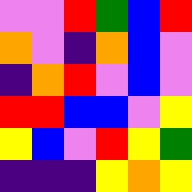[["violet", "violet", "red", "green", "blue", "red"], ["orange", "violet", "indigo", "orange", "blue", "violet"], ["indigo", "orange", "red", "violet", "blue", "violet"], ["red", "red", "blue", "blue", "violet", "yellow"], ["yellow", "blue", "violet", "red", "yellow", "green"], ["indigo", "indigo", "indigo", "yellow", "orange", "yellow"]]